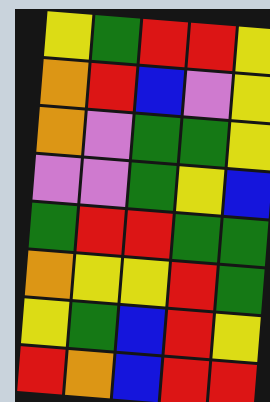[["yellow", "green", "red", "red", "yellow"], ["orange", "red", "blue", "violet", "yellow"], ["orange", "violet", "green", "green", "yellow"], ["violet", "violet", "green", "yellow", "blue"], ["green", "red", "red", "green", "green"], ["orange", "yellow", "yellow", "red", "green"], ["yellow", "green", "blue", "red", "yellow"], ["red", "orange", "blue", "red", "red"]]